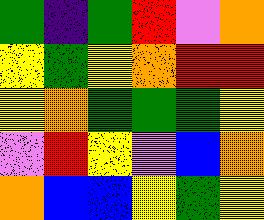[["green", "indigo", "green", "red", "violet", "orange"], ["yellow", "green", "yellow", "orange", "red", "red"], ["yellow", "orange", "green", "green", "green", "yellow"], ["violet", "red", "yellow", "violet", "blue", "orange"], ["orange", "blue", "blue", "yellow", "green", "yellow"]]